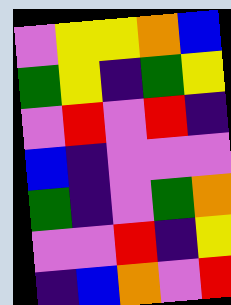[["violet", "yellow", "yellow", "orange", "blue"], ["green", "yellow", "indigo", "green", "yellow"], ["violet", "red", "violet", "red", "indigo"], ["blue", "indigo", "violet", "violet", "violet"], ["green", "indigo", "violet", "green", "orange"], ["violet", "violet", "red", "indigo", "yellow"], ["indigo", "blue", "orange", "violet", "red"]]